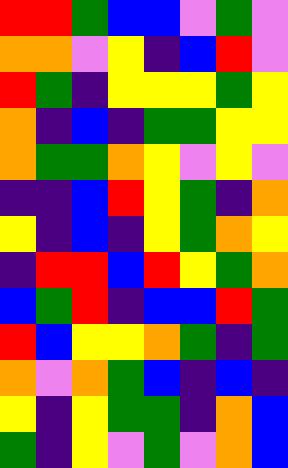[["red", "red", "green", "blue", "blue", "violet", "green", "violet"], ["orange", "orange", "violet", "yellow", "indigo", "blue", "red", "violet"], ["red", "green", "indigo", "yellow", "yellow", "yellow", "green", "yellow"], ["orange", "indigo", "blue", "indigo", "green", "green", "yellow", "yellow"], ["orange", "green", "green", "orange", "yellow", "violet", "yellow", "violet"], ["indigo", "indigo", "blue", "red", "yellow", "green", "indigo", "orange"], ["yellow", "indigo", "blue", "indigo", "yellow", "green", "orange", "yellow"], ["indigo", "red", "red", "blue", "red", "yellow", "green", "orange"], ["blue", "green", "red", "indigo", "blue", "blue", "red", "green"], ["red", "blue", "yellow", "yellow", "orange", "green", "indigo", "green"], ["orange", "violet", "orange", "green", "blue", "indigo", "blue", "indigo"], ["yellow", "indigo", "yellow", "green", "green", "indigo", "orange", "blue"], ["green", "indigo", "yellow", "violet", "green", "violet", "orange", "blue"]]